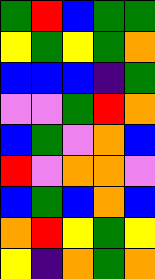[["green", "red", "blue", "green", "green"], ["yellow", "green", "yellow", "green", "orange"], ["blue", "blue", "blue", "indigo", "green"], ["violet", "violet", "green", "red", "orange"], ["blue", "green", "violet", "orange", "blue"], ["red", "violet", "orange", "orange", "violet"], ["blue", "green", "blue", "orange", "blue"], ["orange", "red", "yellow", "green", "yellow"], ["yellow", "indigo", "orange", "green", "orange"]]